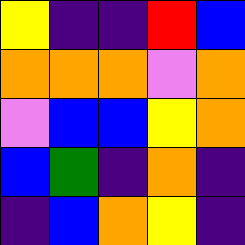[["yellow", "indigo", "indigo", "red", "blue"], ["orange", "orange", "orange", "violet", "orange"], ["violet", "blue", "blue", "yellow", "orange"], ["blue", "green", "indigo", "orange", "indigo"], ["indigo", "blue", "orange", "yellow", "indigo"]]